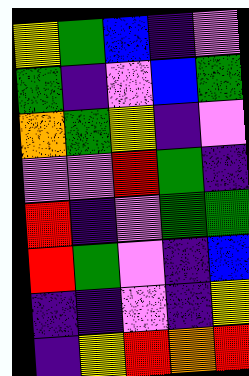[["yellow", "green", "blue", "indigo", "violet"], ["green", "indigo", "violet", "blue", "green"], ["orange", "green", "yellow", "indigo", "violet"], ["violet", "violet", "red", "green", "indigo"], ["red", "indigo", "violet", "green", "green"], ["red", "green", "violet", "indigo", "blue"], ["indigo", "indigo", "violet", "indigo", "yellow"], ["indigo", "yellow", "red", "orange", "red"]]